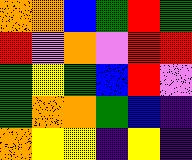[["orange", "orange", "blue", "green", "red", "green"], ["red", "violet", "orange", "violet", "red", "red"], ["green", "yellow", "green", "blue", "red", "violet"], ["green", "orange", "orange", "green", "blue", "indigo"], ["orange", "yellow", "yellow", "indigo", "yellow", "indigo"]]